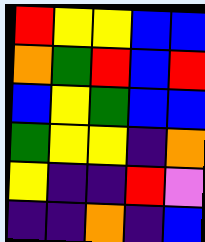[["red", "yellow", "yellow", "blue", "blue"], ["orange", "green", "red", "blue", "red"], ["blue", "yellow", "green", "blue", "blue"], ["green", "yellow", "yellow", "indigo", "orange"], ["yellow", "indigo", "indigo", "red", "violet"], ["indigo", "indigo", "orange", "indigo", "blue"]]